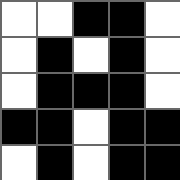[["white", "white", "black", "black", "white"], ["white", "black", "white", "black", "white"], ["white", "black", "black", "black", "white"], ["black", "black", "white", "black", "black"], ["white", "black", "white", "black", "black"]]